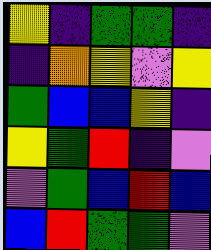[["yellow", "indigo", "green", "green", "indigo"], ["indigo", "orange", "yellow", "violet", "yellow"], ["green", "blue", "blue", "yellow", "indigo"], ["yellow", "green", "red", "indigo", "violet"], ["violet", "green", "blue", "red", "blue"], ["blue", "red", "green", "green", "violet"]]